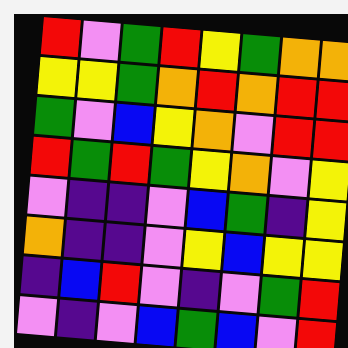[["red", "violet", "green", "red", "yellow", "green", "orange", "orange"], ["yellow", "yellow", "green", "orange", "red", "orange", "red", "red"], ["green", "violet", "blue", "yellow", "orange", "violet", "red", "red"], ["red", "green", "red", "green", "yellow", "orange", "violet", "yellow"], ["violet", "indigo", "indigo", "violet", "blue", "green", "indigo", "yellow"], ["orange", "indigo", "indigo", "violet", "yellow", "blue", "yellow", "yellow"], ["indigo", "blue", "red", "violet", "indigo", "violet", "green", "red"], ["violet", "indigo", "violet", "blue", "green", "blue", "violet", "red"]]